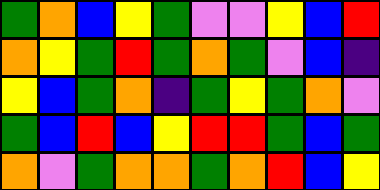[["green", "orange", "blue", "yellow", "green", "violet", "violet", "yellow", "blue", "red"], ["orange", "yellow", "green", "red", "green", "orange", "green", "violet", "blue", "indigo"], ["yellow", "blue", "green", "orange", "indigo", "green", "yellow", "green", "orange", "violet"], ["green", "blue", "red", "blue", "yellow", "red", "red", "green", "blue", "green"], ["orange", "violet", "green", "orange", "orange", "green", "orange", "red", "blue", "yellow"]]